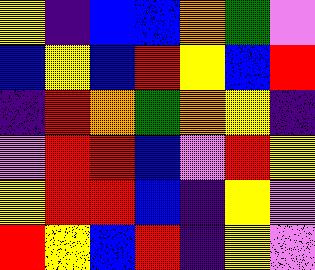[["yellow", "indigo", "blue", "blue", "orange", "green", "violet"], ["blue", "yellow", "blue", "red", "yellow", "blue", "red"], ["indigo", "red", "orange", "green", "orange", "yellow", "indigo"], ["violet", "red", "red", "blue", "violet", "red", "yellow"], ["yellow", "red", "red", "blue", "indigo", "yellow", "violet"], ["red", "yellow", "blue", "red", "indigo", "yellow", "violet"]]